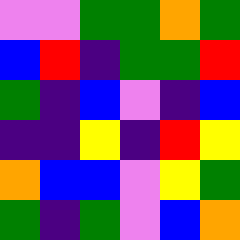[["violet", "violet", "green", "green", "orange", "green"], ["blue", "red", "indigo", "green", "green", "red"], ["green", "indigo", "blue", "violet", "indigo", "blue"], ["indigo", "indigo", "yellow", "indigo", "red", "yellow"], ["orange", "blue", "blue", "violet", "yellow", "green"], ["green", "indigo", "green", "violet", "blue", "orange"]]